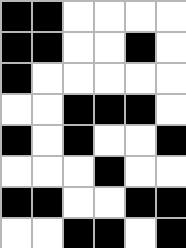[["black", "black", "white", "white", "white", "white"], ["black", "black", "white", "white", "black", "white"], ["black", "white", "white", "white", "white", "white"], ["white", "white", "black", "black", "black", "white"], ["black", "white", "black", "white", "white", "black"], ["white", "white", "white", "black", "white", "white"], ["black", "black", "white", "white", "black", "black"], ["white", "white", "black", "black", "white", "black"]]